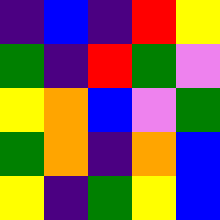[["indigo", "blue", "indigo", "red", "yellow"], ["green", "indigo", "red", "green", "violet"], ["yellow", "orange", "blue", "violet", "green"], ["green", "orange", "indigo", "orange", "blue"], ["yellow", "indigo", "green", "yellow", "blue"]]